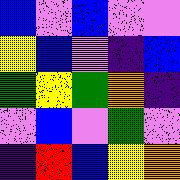[["blue", "violet", "blue", "violet", "violet"], ["yellow", "blue", "violet", "indigo", "blue"], ["green", "yellow", "green", "orange", "indigo"], ["violet", "blue", "violet", "green", "violet"], ["indigo", "red", "blue", "yellow", "orange"]]